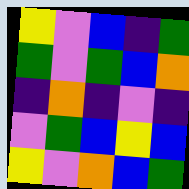[["yellow", "violet", "blue", "indigo", "green"], ["green", "violet", "green", "blue", "orange"], ["indigo", "orange", "indigo", "violet", "indigo"], ["violet", "green", "blue", "yellow", "blue"], ["yellow", "violet", "orange", "blue", "green"]]